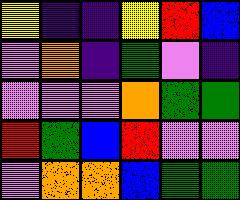[["yellow", "indigo", "indigo", "yellow", "red", "blue"], ["violet", "orange", "indigo", "green", "violet", "indigo"], ["violet", "violet", "violet", "orange", "green", "green"], ["red", "green", "blue", "red", "violet", "violet"], ["violet", "orange", "orange", "blue", "green", "green"]]